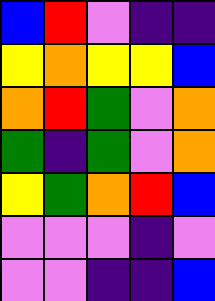[["blue", "red", "violet", "indigo", "indigo"], ["yellow", "orange", "yellow", "yellow", "blue"], ["orange", "red", "green", "violet", "orange"], ["green", "indigo", "green", "violet", "orange"], ["yellow", "green", "orange", "red", "blue"], ["violet", "violet", "violet", "indigo", "violet"], ["violet", "violet", "indigo", "indigo", "blue"]]